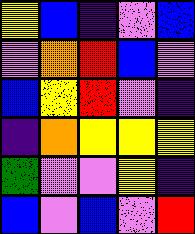[["yellow", "blue", "indigo", "violet", "blue"], ["violet", "orange", "red", "blue", "violet"], ["blue", "yellow", "red", "violet", "indigo"], ["indigo", "orange", "yellow", "yellow", "yellow"], ["green", "violet", "violet", "yellow", "indigo"], ["blue", "violet", "blue", "violet", "red"]]